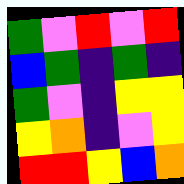[["green", "violet", "red", "violet", "red"], ["blue", "green", "indigo", "green", "indigo"], ["green", "violet", "indigo", "yellow", "yellow"], ["yellow", "orange", "indigo", "violet", "yellow"], ["red", "red", "yellow", "blue", "orange"]]